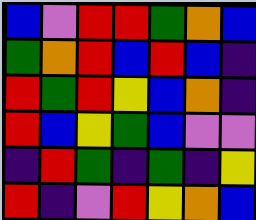[["blue", "violet", "red", "red", "green", "orange", "blue"], ["green", "orange", "red", "blue", "red", "blue", "indigo"], ["red", "green", "red", "yellow", "blue", "orange", "indigo"], ["red", "blue", "yellow", "green", "blue", "violet", "violet"], ["indigo", "red", "green", "indigo", "green", "indigo", "yellow"], ["red", "indigo", "violet", "red", "yellow", "orange", "blue"]]